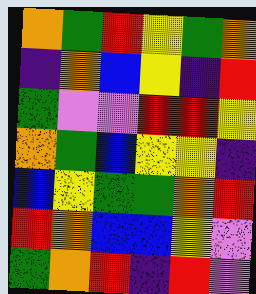[["orange", "green", "red", "yellow", "green", "orange"], ["indigo", "orange", "blue", "yellow", "indigo", "red"], ["green", "violet", "violet", "red", "red", "yellow"], ["orange", "green", "blue", "yellow", "yellow", "indigo"], ["blue", "yellow", "green", "green", "orange", "red"], ["red", "orange", "blue", "blue", "yellow", "violet"], ["green", "orange", "red", "indigo", "red", "violet"]]